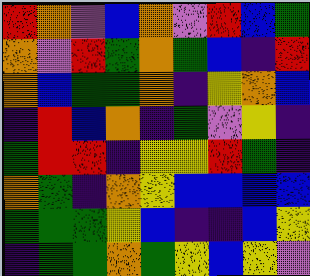[["red", "orange", "violet", "blue", "orange", "violet", "red", "blue", "green"], ["orange", "violet", "red", "green", "orange", "green", "blue", "indigo", "red"], ["orange", "blue", "green", "green", "orange", "indigo", "yellow", "orange", "blue"], ["indigo", "red", "blue", "orange", "indigo", "green", "violet", "yellow", "indigo"], ["green", "red", "red", "indigo", "yellow", "yellow", "red", "green", "indigo"], ["orange", "green", "indigo", "orange", "yellow", "blue", "blue", "blue", "blue"], ["green", "green", "green", "yellow", "blue", "indigo", "indigo", "blue", "yellow"], ["indigo", "green", "green", "orange", "green", "yellow", "blue", "yellow", "violet"]]